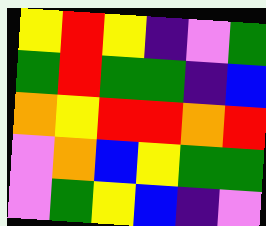[["yellow", "red", "yellow", "indigo", "violet", "green"], ["green", "red", "green", "green", "indigo", "blue"], ["orange", "yellow", "red", "red", "orange", "red"], ["violet", "orange", "blue", "yellow", "green", "green"], ["violet", "green", "yellow", "blue", "indigo", "violet"]]